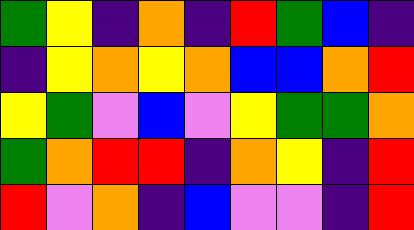[["green", "yellow", "indigo", "orange", "indigo", "red", "green", "blue", "indigo"], ["indigo", "yellow", "orange", "yellow", "orange", "blue", "blue", "orange", "red"], ["yellow", "green", "violet", "blue", "violet", "yellow", "green", "green", "orange"], ["green", "orange", "red", "red", "indigo", "orange", "yellow", "indigo", "red"], ["red", "violet", "orange", "indigo", "blue", "violet", "violet", "indigo", "red"]]